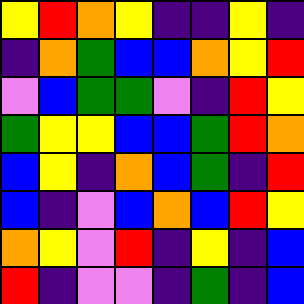[["yellow", "red", "orange", "yellow", "indigo", "indigo", "yellow", "indigo"], ["indigo", "orange", "green", "blue", "blue", "orange", "yellow", "red"], ["violet", "blue", "green", "green", "violet", "indigo", "red", "yellow"], ["green", "yellow", "yellow", "blue", "blue", "green", "red", "orange"], ["blue", "yellow", "indigo", "orange", "blue", "green", "indigo", "red"], ["blue", "indigo", "violet", "blue", "orange", "blue", "red", "yellow"], ["orange", "yellow", "violet", "red", "indigo", "yellow", "indigo", "blue"], ["red", "indigo", "violet", "violet", "indigo", "green", "indigo", "blue"]]